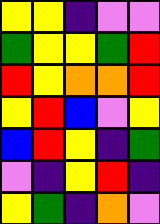[["yellow", "yellow", "indigo", "violet", "violet"], ["green", "yellow", "yellow", "green", "red"], ["red", "yellow", "orange", "orange", "red"], ["yellow", "red", "blue", "violet", "yellow"], ["blue", "red", "yellow", "indigo", "green"], ["violet", "indigo", "yellow", "red", "indigo"], ["yellow", "green", "indigo", "orange", "violet"]]